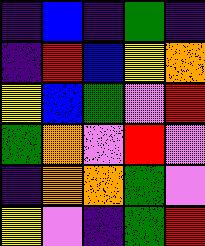[["indigo", "blue", "indigo", "green", "indigo"], ["indigo", "red", "blue", "yellow", "orange"], ["yellow", "blue", "green", "violet", "red"], ["green", "orange", "violet", "red", "violet"], ["indigo", "orange", "orange", "green", "violet"], ["yellow", "violet", "indigo", "green", "red"]]